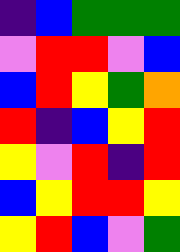[["indigo", "blue", "green", "green", "green"], ["violet", "red", "red", "violet", "blue"], ["blue", "red", "yellow", "green", "orange"], ["red", "indigo", "blue", "yellow", "red"], ["yellow", "violet", "red", "indigo", "red"], ["blue", "yellow", "red", "red", "yellow"], ["yellow", "red", "blue", "violet", "green"]]